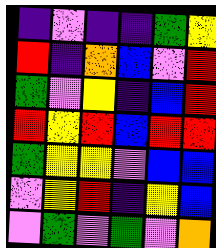[["indigo", "violet", "indigo", "indigo", "green", "yellow"], ["red", "indigo", "orange", "blue", "violet", "red"], ["green", "violet", "yellow", "indigo", "blue", "red"], ["red", "yellow", "red", "blue", "red", "red"], ["green", "yellow", "yellow", "violet", "blue", "blue"], ["violet", "yellow", "red", "indigo", "yellow", "blue"], ["violet", "green", "violet", "green", "violet", "orange"]]